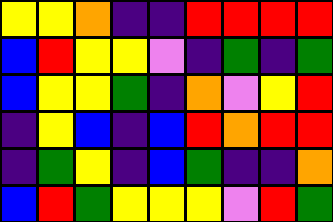[["yellow", "yellow", "orange", "indigo", "indigo", "red", "red", "red", "red"], ["blue", "red", "yellow", "yellow", "violet", "indigo", "green", "indigo", "green"], ["blue", "yellow", "yellow", "green", "indigo", "orange", "violet", "yellow", "red"], ["indigo", "yellow", "blue", "indigo", "blue", "red", "orange", "red", "red"], ["indigo", "green", "yellow", "indigo", "blue", "green", "indigo", "indigo", "orange"], ["blue", "red", "green", "yellow", "yellow", "yellow", "violet", "red", "green"]]